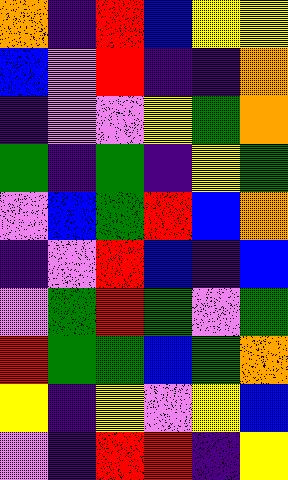[["orange", "indigo", "red", "blue", "yellow", "yellow"], ["blue", "violet", "red", "indigo", "indigo", "orange"], ["indigo", "violet", "violet", "yellow", "green", "orange"], ["green", "indigo", "green", "indigo", "yellow", "green"], ["violet", "blue", "green", "red", "blue", "orange"], ["indigo", "violet", "red", "blue", "indigo", "blue"], ["violet", "green", "red", "green", "violet", "green"], ["red", "green", "green", "blue", "green", "orange"], ["yellow", "indigo", "yellow", "violet", "yellow", "blue"], ["violet", "indigo", "red", "red", "indigo", "yellow"]]